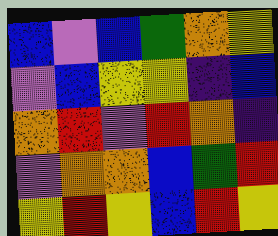[["blue", "violet", "blue", "green", "orange", "yellow"], ["violet", "blue", "yellow", "yellow", "indigo", "blue"], ["orange", "red", "violet", "red", "orange", "indigo"], ["violet", "orange", "orange", "blue", "green", "red"], ["yellow", "red", "yellow", "blue", "red", "yellow"]]